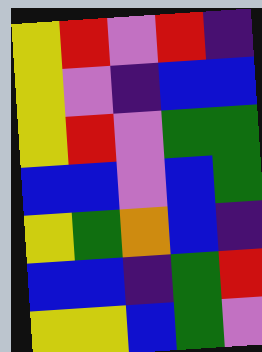[["yellow", "red", "violet", "red", "indigo"], ["yellow", "violet", "indigo", "blue", "blue"], ["yellow", "red", "violet", "green", "green"], ["blue", "blue", "violet", "blue", "green"], ["yellow", "green", "orange", "blue", "indigo"], ["blue", "blue", "indigo", "green", "red"], ["yellow", "yellow", "blue", "green", "violet"]]